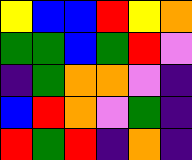[["yellow", "blue", "blue", "red", "yellow", "orange"], ["green", "green", "blue", "green", "red", "violet"], ["indigo", "green", "orange", "orange", "violet", "indigo"], ["blue", "red", "orange", "violet", "green", "indigo"], ["red", "green", "red", "indigo", "orange", "indigo"]]